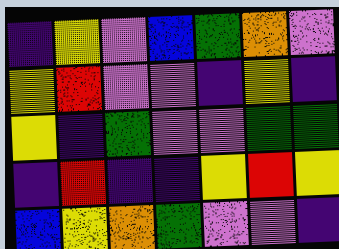[["indigo", "yellow", "violet", "blue", "green", "orange", "violet"], ["yellow", "red", "violet", "violet", "indigo", "yellow", "indigo"], ["yellow", "indigo", "green", "violet", "violet", "green", "green"], ["indigo", "red", "indigo", "indigo", "yellow", "red", "yellow"], ["blue", "yellow", "orange", "green", "violet", "violet", "indigo"]]